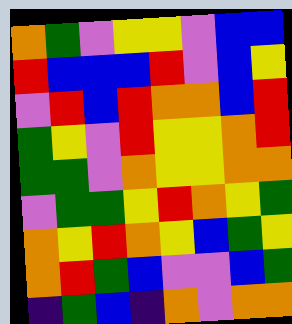[["orange", "green", "violet", "yellow", "yellow", "violet", "blue", "blue"], ["red", "blue", "blue", "blue", "red", "violet", "blue", "yellow"], ["violet", "red", "blue", "red", "orange", "orange", "blue", "red"], ["green", "yellow", "violet", "red", "yellow", "yellow", "orange", "red"], ["green", "green", "violet", "orange", "yellow", "yellow", "orange", "orange"], ["violet", "green", "green", "yellow", "red", "orange", "yellow", "green"], ["orange", "yellow", "red", "orange", "yellow", "blue", "green", "yellow"], ["orange", "red", "green", "blue", "violet", "violet", "blue", "green"], ["indigo", "green", "blue", "indigo", "orange", "violet", "orange", "orange"]]